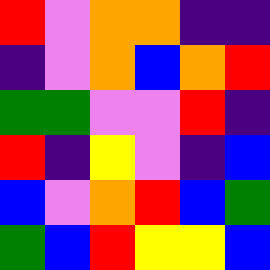[["red", "violet", "orange", "orange", "indigo", "indigo"], ["indigo", "violet", "orange", "blue", "orange", "red"], ["green", "green", "violet", "violet", "red", "indigo"], ["red", "indigo", "yellow", "violet", "indigo", "blue"], ["blue", "violet", "orange", "red", "blue", "green"], ["green", "blue", "red", "yellow", "yellow", "blue"]]